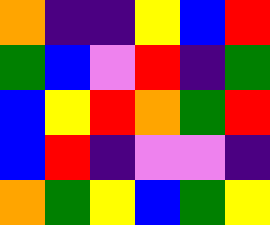[["orange", "indigo", "indigo", "yellow", "blue", "red"], ["green", "blue", "violet", "red", "indigo", "green"], ["blue", "yellow", "red", "orange", "green", "red"], ["blue", "red", "indigo", "violet", "violet", "indigo"], ["orange", "green", "yellow", "blue", "green", "yellow"]]